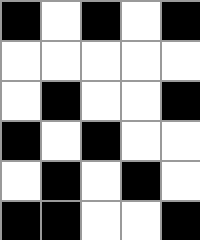[["black", "white", "black", "white", "black"], ["white", "white", "white", "white", "white"], ["white", "black", "white", "white", "black"], ["black", "white", "black", "white", "white"], ["white", "black", "white", "black", "white"], ["black", "black", "white", "white", "black"]]